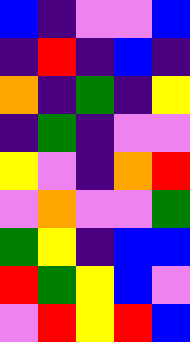[["blue", "indigo", "violet", "violet", "blue"], ["indigo", "red", "indigo", "blue", "indigo"], ["orange", "indigo", "green", "indigo", "yellow"], ["indigo", "green", "indigo", "violet", "violet"], ["yellow", "violet", "indigo", "orange", "red"], ["violet", "orange", "violet", "violet", "green"], ["green", "yellow", "indigo", "blue", "blue"], ["red", "green", "yellow", "blue", "violet"], ["violet", "red", "yellow", "red", "blue"]]